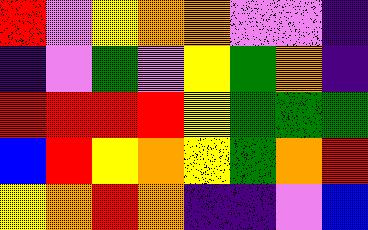[["red", "violet", "yellow", "orange", "orange", "violet", "violet", "indigo"], ["indigo", "violet", "green", "violet", "yellow", "green", "orange", "indigo"], ["red", "red", "red", "red", "yellow", "green", "green", "green"], ["blue", "red", "yellow", "orange", "yellow", "green", "orange", "red"], ["yellow", "orange", "red", "orange", "indigo", "indigo", "violet", "blue"]]